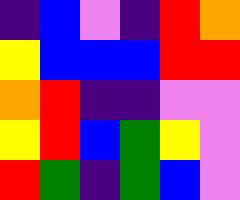[["indigo", "blue", "violet", "indigo", "red", "orange"], ["yellow", "blue", "blue", "blue", "red", "red"], ["orange", "red", "indigo", "indigo", "violet", "violet"], ["yellow", "red", "blue", "green", "yellow", "violet"], ["red", "green", "indigo", "green", "blue", "violet"]]